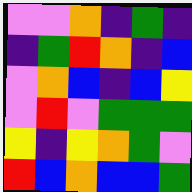[["violet", "violet", "orange", "indigo", "green", "indigo"], ["indigo", "green", "red", "orange", "indigo", "blue"], ["violet", "orange", "blue", "indigo", "blue", "yellow"], ["violet", "red", "violet", "green", "green", "green"], ["yellow", "indigo", "yellow", "orange", "green", "violet"], ["red", "blue", "orange", "blue", "blue", "green"]]